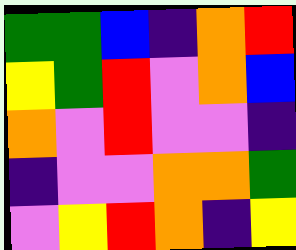[["green", "green", "blue", "indigo", "orange", "red"], ["yellow", "green", "red", "violet", "orange", "blue"], ["orange", "violet", "red", "violet", "violet", "indigo"], ["indigo", "violet", "violet", "orange", "orange", "green"], ["violet", "yellow", "red", "orange", "indigo", "yellow"]]